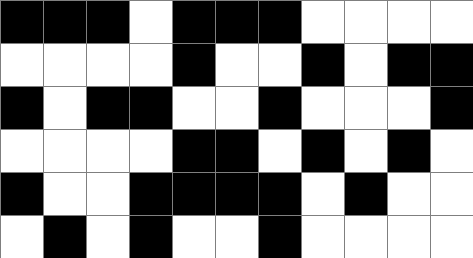[["black", "black", "black", "white", "black", "black", "black", "white", "white", "white", "white"], ["white", "white", "white", "white", "black", "white", "white", "black", "white", "black", "black"], ["black", "white", "black", "black", "white", "white", "black", "white", "white", "white", "black"], ["white", "white", "white", "white", "black", "black", "white", "black", "white", "black", "white"], ["black", "white", "white", "black", "black", "black", "black", "white", "black", "white", "white"], ["white", "black", "white", "black", "white", "white", "black", "white", "white", "white", "white"]]